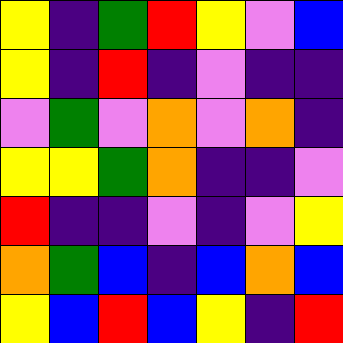[["yellow", "indigo", "green", "red", "yellow", "violet", "blue"], ["yellow", "indigo", "red", "indigo", "violet", "indigo", "indigo"], ["violet", "green", "violet", "orange", "violet", "orange", "indigo"], ["yellow", "yellow", "green", "orange", "indigo", "indigo", "violet"], ["red", "indigo", "indigo", "violet", "indigo", "violet", "yellow"], ["orange", "green", "blue", "indigo", "blue", "orange", "blue"], ["yellow", "blue", "red", "blue", "yellow", "indigo", "red"]]